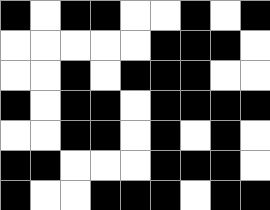[["black", "white", "black", "black", "white", "white", "black", "white", "black"], ["white", "white", "white", "white", "white", "black", "black", "black", "white"], ["white", "white", "black", "white", "black", "black", "black", "white", "white"], ["black", "white", "black", "black", "white", "black", "black", "black", "black"], ["white", "white", "black", "black", "white", "black", "white", "black", "white"], ["black", "black", "white", "white", "white", "black", "black", "black", "white"], ["black", "white", "white", "black", "black", "black", "white", "black", "black"]]